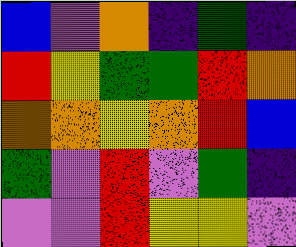[["blue", "violet", "orange", "indigo", "green", "indigo"], ["red", "yellow", "green", "green", "red", "orange"], ["orange", "orange", "yellow", "orange", "red", "blue"], ["green", "violet", "red", "violet", "green", "indigo"], ["violet", "violet", "red", "yellow", "yellow", "violet"]]